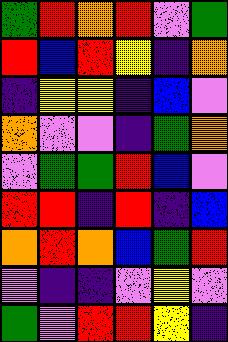[["green", "red", "orange", "red", "violet", "green"], ["red", "blue", "red", "yellow", "indigo", "orange"], ["indigo", "yellow", "yellow", "indigo", "blue", "violet"], ["orange", "violet", "violet", "indigo", "green", "orange"], ["violet", "green", "green", "red", "blue", "violet"], ["red", "red", "indigo", "red", "indigo", "blue"], ["orange", "red", "orange", "blue", "green", "red"], ["violet", "indigo", "indigo", "violet", "yellow", "violet"], ["green", "violet", "red", "red", "yellow", "indigo"]]